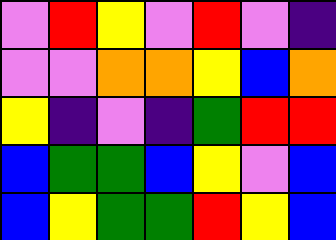[["violet", "red", "yellow", "violet", "red", "violet", "indigo"], ["violet", "violet", "orange", "orange", "yellow", "blue", "orange"], ["yellow", "indigo", "violet", "indigo", "green", "red", "red"], ["blue", "green", "green", "blue", "yellow", "violet", "blue"], ["blue", "yellow", "green", "green", "red", "yellow", "blue"]]